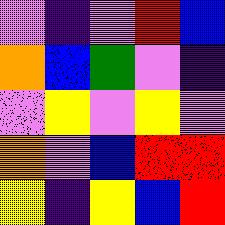[["violet", "indigo", "violet", "red", "blue"], ["orange", "blue", "green", "violet", "indigo"], ["violet", "yellow", "violet", "yellow", "violet"], ["orange", "violet", "blue", "red", "red"], ["yellow", "indigo", "yellow", "blue", "red"]]